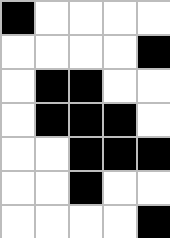[["black", "white", "white", "white", "white"], ["white", "white", "white", "white", "black"], ["white", "black", "black", "white", "white"], ["white", "black", "black", "black", "white"], ["white", "white", "black", "black", "black"], ["white", "white", "black", "white", "white"], ["white", "white", "white", "white", "black"]]